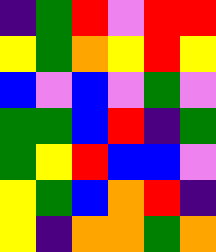[["indigo", "green", "red", "violet", "red", "red"], ["yellow", "green", "orange", "yellow", "red", "yellow"], ["blue", "violet", "blue", "violet", "green", "violet"], ["green", "green", "blue", "red", "indigo", "green"], ["green", "yellow", "red", "blue", "blue", "violet"], ["yellow", "green", "blue", "orange", "red", "indigo"], ["yellow", "indigo", "orange", "orange", "green", "orange"]]